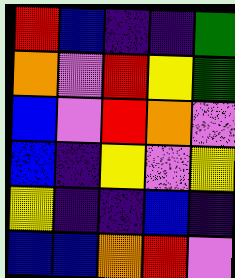[["red", "blue", "indigo", "indigo", "green"], ["orange", "violet", "red", "yellow", "green"], ["blue", "violet", "red", "orange", "violet"], ["blue", "indigo", "yellow", "violet", "yellow"], ["yellow", "indigo", "indigo", "blue", "indigo"], ["blue", "blue", "orange", "red", "violet"]]